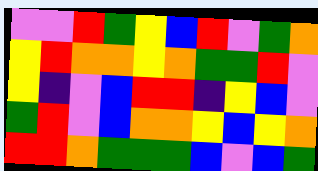[["violet", "violet", "red", "green", "yellow", "blue", "red", "violet", "green", "orange"], ["yellow", "red", "orange", "orange", "yellow", "orange", "green", "green", "red", "violet"], ["yellow", "indigo", "violet", "blue", "red", "red", "indigo", "yellow", "blue", "violet"], ["green", "red", "violet", "blue", "orange", "orange", "yellow", "blue", "yellow", "orange"], ["red", "red", "orange", "green", "green", "green", "blue", "violet", "blue", "green"]]